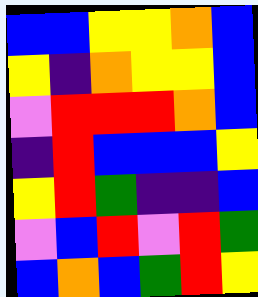[["blue", "blue", "yellow", "yellow", "orange", "blue"], ["yellow", "indigo", "orange", "yellow", "yellow", "blue"], ["violet", "red", "red", "red", "orange", "blue"], ["indigo", "red", "blue", "blue", "blue", "yellow"], ["yellow", "red", "green", "indigo", "indigo", "blue"], ["violet", "blue", "red", "violet", "red", "green"], ["blue", "orange", "blue", "green", "red", "yellow"]]